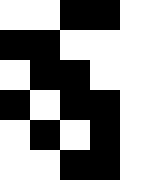[["white", "white", "black", "black", "white"], ["black", "black", "white", "white", "white"], ["white", "black", "black", "white", "white"], ["black", "white", "black", "black", "white"], ["white", "black", "white", "black", "white"], ["white", "white", "black", "black", "white"]]